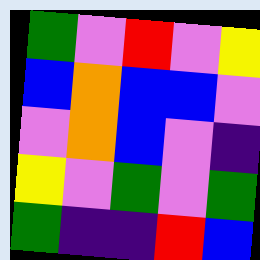[["green", "violet", "red", "violet", "yellow"], ["blue", "orange", "blue", "blue", "violet"], ["violet", "orange", "blue", "violet", "indigo"], ["yellow", "violet", "green", "violet", "green"], ["green", "indigo", "indigo", "red", "blue"]]